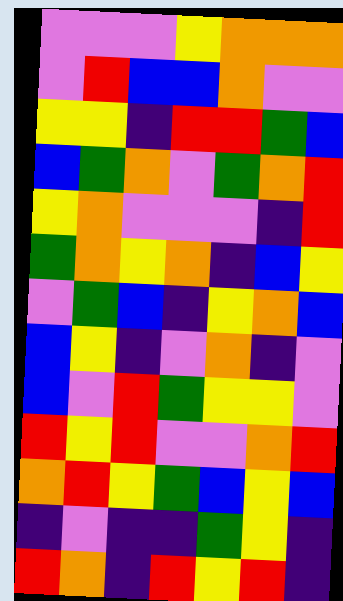[["violet", "violet", "violet", "yellow", "orange", "orange", "orange"], ["violet", "red", "blue", "blue", "orange", "violet", "violet"], ["yellow", "yellow", "indigo", "red", "red", "green", "blue"], ["blue", "green", "orange", "violet", "green", "orange", "red"], ["yellow", "orange", "violet", "violet", "violet", "indigo", "red"], ["green", "orange", "yellow", "orange", "indigo", "blue", "yellow"], ["violet", "green", "blue", "indigo", "yellow", "orange", "blue"], ["blue", "yellow", "indigo", "violet", "orange", "indigo", "violet"], ["blue", "violet", "red", "green", "yellow", "yellow", "violet"], ["red", "yellow", "red", "violet", "violet", "orange", "red"], ["orange", "red", "yellow", "green", "blue", "yellow", "blue"], ["indigo", "violet", "indigo", "indigo", "green", "yellow", "indigo"], ["red", "orange", "indigo", "red", "yellow", "red", "indigo"]]